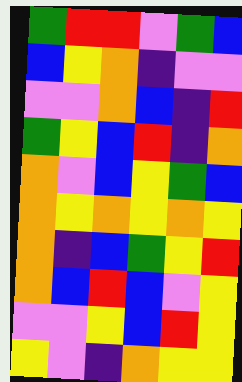[["green", "red", "red", "violet", "green", "blue"], ["blue", "yellow", "orange", "indigo", "violet", "violet"], ["violet", "violet", "orange", "blue", "indigo", "red"], ["green", "yellow", "blue", "red", "indigo", "orange"], ["orange", "violet", "blue", "yellow", "green", "blue"], ["orange", "yellow", "orange", "yellow", "orange", "yellow"], ["orange", "indigo", "blue", "green", "yellow", "red"], ["orange", "blue", "red", "blue", "violet", "yellow"], ["violet", "violet", "yellow", "blue", "red", "yellow"], ["yellow", "violet", "indigo", "orange", "yellow", "yellow"]]